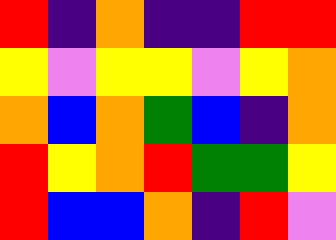[["red", "indigo", "orange", "indigo", "indigo", "red", "red"], ["yellow", "violet", "yellow", "yellow", "violet", "yellow", "orange"], ["orange", "blue", "orange", "green", "blue", "indigo", "orange"], ["red", "yellow", "orange", "red", "green", "green", "yellow"], ["red", "blue", "blue", "orange", "indigo", "red", "violet"]]